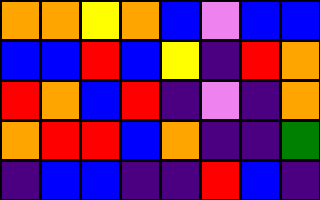[["orange", "orange", "yellow", "orange", "blue", "violet", "blue", "blue"], ["blue", "blue", "red", "blue", "yellow", "indigo", "red", "orange"], ["red", "orange", "blue", "red", "indigo", "violet", "indigo", "orange"], ["orange", "red", "red", "blue", "orange", "indigo", "indigo", "green"], ["indigo", "blue", "blue", "indigo", "indigo", "red", "blue", "indigo"]]